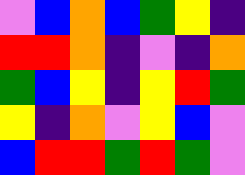[["violet", "blue", "orange", "blue", "green", "yellow", "indigo"], ["red", "red", "orange", "indigo", "violet", "indigo", "orange"], ["green", "blue", "yellow", "indigo", "yellow", "red", "green"], ["yellow", "indigo", "orange", "violet", "yellow", "blue", "violet"], ["blue", "red", "red", "green", "red", "green", "violet"]]